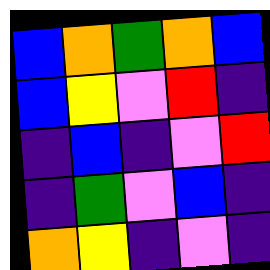[["blue", "orange", "green", "orange", "blue"], ["blue", "yellow", "violet", "red", "indigo"], ["indigo", "blue", "indigo", "violet", "red"], ["indigo", "green", "violet", "blue", "indigo"], ["orange", "yellow", "indigo", "violet", "indigo"]]